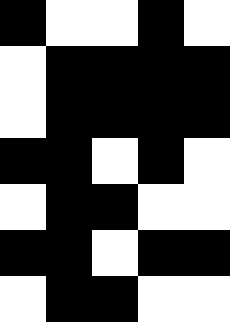[["black", "white", "white", "black", "white"], ["white", "black", "black", "black", "black"], ["white", "black", "black", "black", "black"], ["black", "black", "white", "black", "white"], ["white", "black", "black", "white", "white"], ["black", "black", "white", "black", "black"], ["white", "black", "black", "white", "white"]]